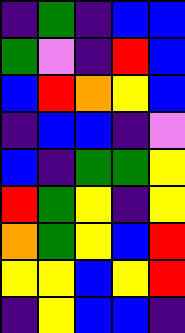[["indigo", "green", "indigo", "blue", "blue"], ["green", "violet", "indigo", "red", "blue"], ["blue", "red", "orange", "yellow", "blue"], ["indigo", "blue", "blue", "indigo", "violet"], ["blue", "indigo", "green", "green", "yellow"], ["red", "green", "yellow", "indigo", "yellow"], ["orange", "green", "yellow", "blue", "red"], ["yellow", "yellow", "blue", "yellow", "red"], ["indigo", "yellow", "blue", "blue", "indigo"]]